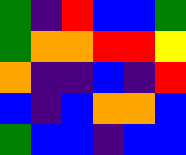[["green", "indigo", "red", "blue", "blue", "green"], ["green", "orange", "orange", "red", "red", "yellow"], ["orange", "indigo", "indigo", "blue", "indigo", "red"], ["blue", "indigo", "blue", "orange", "orange", "blue"], ["green", "blue", "blue", "indigo", "blue", "blue"]]